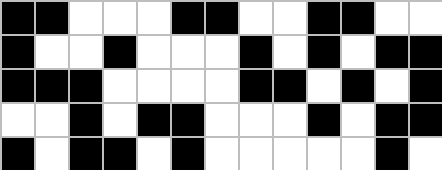[["black", "black", "white", "white", "white", "black", "black", "white", "white", "black", "black", "white", "white"], ["black", "white", "white", "black", "white", "white", "white", "black", "white", "black", "white", "black", "black"], ["black", "black", "black", "white", "white", "white", "white", "black", "black", "white", "black", "white", "black"], ["white", "white", "black", "white", "black", "black", "white", "white", "white", "black", "white", "black", "black"], ["black", "white", "black", "black", "white", "black", "white", "white", "white", "white", "white", "black", "white"]]